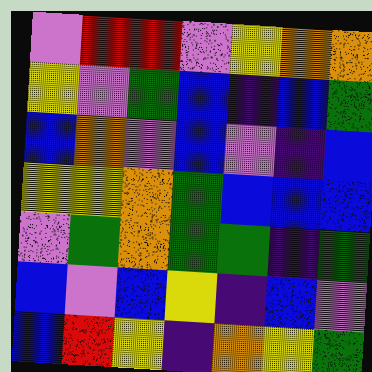[["violet", "red", "red", "violet", "yellow", "orange", "orange"], ["yellow", "violet", "green", "blue", "indigo", "blue", "green"], ["blue", "orange", "violet", "blue", "violet", "indigo", "blue"], ["yellow", "yellow", "orange", "green", "blue", "blue", "blue"], ["violet", "green", "orange", "green", "green", "indigo", "green"], ["blue", "violet", "blue", "yellow", "indigo", "blue", "violet"], ["blue", "red", "yellow", "indigo", "orange", "yellow", "green"]]